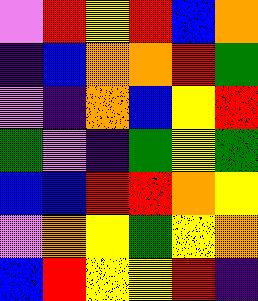[["violet", "red", "yellow", "red", "blue", "orange"], ["indigo", "blue", "orange", "orange", "red", "green"], ["violet", "indigo", "orange", "blue", "yellow", "red"], ["green", "violet", "indigo", "green", "yellow", "green"], ["blue", "blue", "red", "red", "orange", "yellow"], ["violet", "orange", "yellow", "green", "yellow", "orange"], ["blue", "red", "yellow", "yellow", "red", "indigo"]]